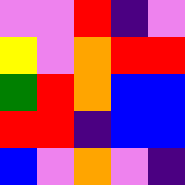[["violet", "violet", "red", "indigo", "violet"], ["yellow", "violet", "orange", "red", "red"], ["green", "red", "orange", "blue", "blue"], ["red", "red", "indigo", "blue", "blue"], ["blue", "violet", "orange", "violet", "indigo"]]